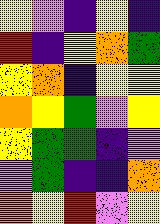[["yellow", "violet", "indigo", "yellow", "indigo"], ["red", "indigo", "yellow", "orange", "green"], ["yellow", "orange", "indigo", "yellow", "yellow"], ["orange", "yellow", "green", "violet", "yellow"], ["yellow", "green", "green", "indigo", "violet"], ["violet", "green", "indigo", "indigo", "orange"], ["orange", "yellow", "red", "violet", "yellow"]]